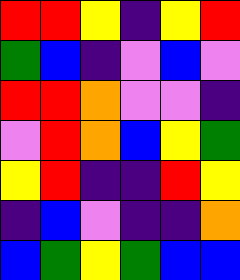[["red", "red", "yellow", "indigo", "yellow", "red"], ["green", "blue", "indigo", "violet", "blue", "violet"], ["red", "red", "orange", "violet", "violet", "indigo"], ["violet", "red", "orange", "blue", "yellow", "green"], ["yellow", "red", "indigo", "indigo", "red", "yellow"], ["indigo", "blue", "violet", "indigo", "indigo", "orange"], ["blue", "green", "yellow", "green", "blue", "blue"]]